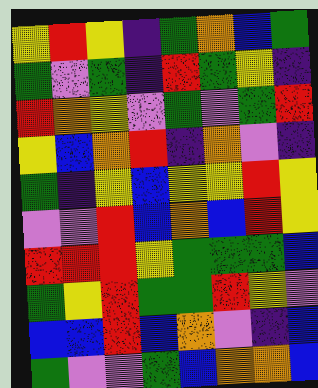[["yellow", "red", "yellow", "indigo", "green", "orange", "blue", "green"], ["green", "violet", "green", "indigo", "red", "green", "yellow", "indigo"], ["red", "orange", "yellow", "violet", "green", "violet", "green", "red"], ["yellow", "blue", "orange", "red", "indigo", "orange", "violet", "indigo"], ["green", "indigo", "yellow", "blue", "yellow", "yellow", "red", "yellow"], ["violet", "violet", "red", "blue", "orange", "blue", "red", "yellow"], ["red", "red", "red", "yellow", "green", "green", "green", "blue"], ["green", "yellow", "red", "green", "green", "red", "yellow", "violet"], ["blue", "blue", "red", "blue", "orange", "violet", "indigo", "blue"], ["green", "violet", "violet", "green", "blue", "orange", "orange", "blue"]]